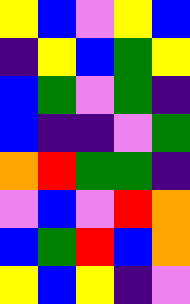[["yellow", "blue", "violet", "yellow", "blue"], ["indigo", "yellow", "blue", "green", "yellow"], ["blue", "green", "violet", "green", "indigo"], ["blue", "indigo", "indigo", "violet", "green"], ["orange", "red", "green", "green", "indigo"], ["violet", "blue", "violet", "red", "orange"], ["blue", "green", "red", "blue", "orange"], ["yellow", "blue", "yellow", "indigo", "violet"]]